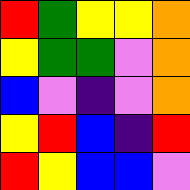[["red", "green", "yellow", "yellow", "orange"], ["yellow", "green", "green", "violet", "orange"], ["blue", "violet", "indigo", "violet", "orange"], ["yellow", "red", "blue", "indigo", "red"], ["red", "yellow", "blue", "blue", "violet"]]